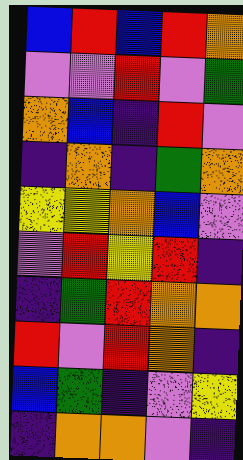[["blue", "red", "blue", "red", "orange"], ["violet", "violet", "red", "violet", "green"], ["orange", "blue", "indigo", "red", "violet"], ["indigo", "orange", "indigo", "green", "orange"], ["yellow", "yellow", "orange", "blue", "violet"], ["violet", "red", "yellow", "red", "indigo"], ["indigo", "green", "red", "orange", "orange"], ["red", "violet", "red", "orange", "indigo"], ["blue", "green", "indigo", "violet", "yellow"], ["indigo", "orange", "orange", "violet", "indigo"]]